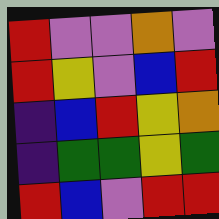[["red", "violet", "violet", "orange", "violet"], ["red", "yellow", "violet", "blue", "red"], ["indigo", "blue", "red", "yellow", "orange"], ["indigo", "green", "green", "yellow", "green"], ["red", "blue", "violet", "red", "red"]]